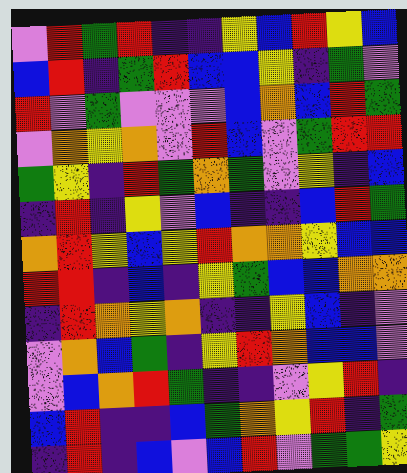[["violet", "red", "green", "red", "indigo", "indigo", "yellow", "blue", "red", "yellow", "blue"], ["blue", "red", "indigo", "green", "red", "blue", "blue", "yellow", "indigo", "green", "violet"], ["red", "violet", "green", "violet", "violet", "violet", "blue", "orange", "blue", "red", "green"], ["violet", "orange", "yellow", "orange", "violet", "red", "blue", "violet", "green", "red", "red"], ["green", "yellow", "indigo", "red", "green", "orange", "green", "violet", "yellow", "indigo", "blue"], ["indigo", "red", "indigo", "yellow", "violet", "blue", "indigo", "indigo", "blue", "red", "green"], ["orange", "red", "yellow", "blue", "yellow", "red", "orange", "orange", "yellow", "blue", "blue"], ["red", "red", "indigo", "blue", "indigo", "yellow", "green", "blue", "blue", "orange", "orange"], ["indigo", "red", "orange", "yellow", "orange", "indigo", "indigo", "yellow", "blue", "indigo", "violet"], ["violet", "orange", "blue", "green", "indigo", "yellow", "red", "orange", "blue", "blue", "violet"], ["violet", "blue", "orange", "red", "green", "indigo", "indigo", "violet", "yellow", "red", "indigo"], ["blue", "red", "indigo", "indigo", "blue", "green", "orange", "yellow", "red", "indigo", "green"], ["indigo", "red", "indigo", "blue", "violet", "blue", "red", "violet", "green", "green", "yellow"]]